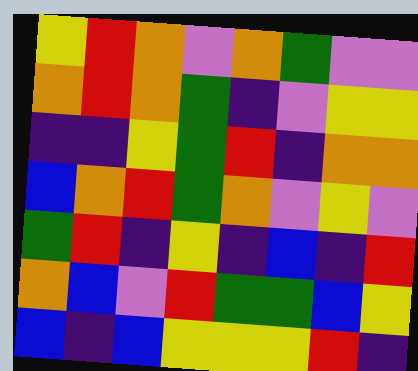[["yellow", "red", "orange", "violet", "orange", "green", "violet", "violet"], ["orange", "red", "orange", "green", "indigo", "violet", "yellow", "yellow"], ["indigo", "indigo", "yellow", "green", "red", "indigo", "orange", "orange"], ["blue", "orange", "red", "green", "orange", "violet", "yellow", "violet"], ["green", "red", "indigo", "yellow", "indigo", "blue", "indigo", "red"], ["orange", "blue", "violet", "red", "green", "green", "blue", "yellow"], ["blue", "indigo", "blue", "yellow", "yellow", "yellow", "red", "indigo"]]